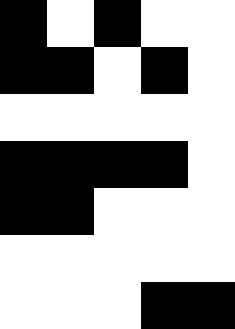[["black", "white", "black", "white", "white"], ["black", "black", "white", "black", "white"], ["white", "white", "white", "white", "white"], ["black", "black", "black", "black", "white"], ["black", "black", "white", "white", "white"], ["white", "white", "white", "white", "white"], ["white", "white", "white", "black", "black"]]